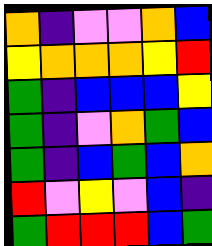[["orange", "indigo", "violet", "violet", "orange", "blue"], ["yellow", "orange", "orange", "orange", "yellow", "red"], ["green", "indigo", "blue", "blue", "blue", "yellow"], ["green", "indigo", "violet", "orange", "green", "blue"], ["green", "indigo", "blue", "green", "blue", "orange"], ["red", "violet", "yellow", "violet", "blue", "indigo"], ["green", "red", "red", "red", "blue", "green"]]